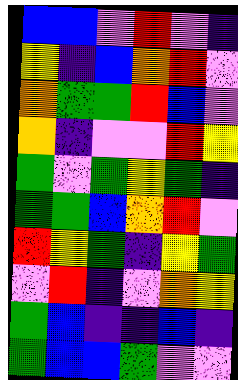[["blue", "blue", "violet", "red", "violet", "indigo"], ["yellow", "indigo", "blue", "orange", "red", "violet"], ["orange", "green", "green", "red", "blue", "violet"], ["orange", "indigo", "violet", "violet", "red", "yellow"], ["green", "violet", "green", "yellow", "green", "indigo"], ["green", "green", "blue", "orange", "red", "violet"], ["red", "yellow", "green", "indigo", "yellow", "green"], ["violet", "red", "indigo", "violet", "orange", "yellow"], ["green", "blue", "indigo", "indigo", "blue", "indigo"], ["green", "blue", "blue", "green", "violet", "violet"]]